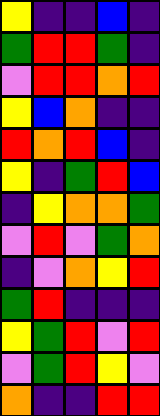[["yellow", "indigo", "indigo", "blue", "indigo"], ["green", "red", "red", "green", "indigo"], ["violet", "red", "red", "orange", "red"], ["yellow", "blue", "orange", "indigo", "indigo"], ["red", "orange", "red", "blue", "indigo"], ["yellow", "indigo", "green", "red", "blue"], ["indigo", "yellow", "orange", "orange", "green"], ["violet", "red", "violet", "green", "orange"], ["indigo", "violet", "orange", "yellow", "red"], ["green", "red", "indigo", "indigo", "indigo"], ["yellow", "green", "red", "violet", "red"], ["violet", "green", "red", "yellow", "violet"], ["orange", "indigo", "indigo", "red", "red"]]